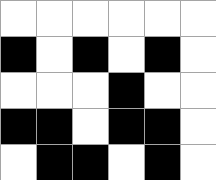[["white", "white", "white", "white", "white", "white"], ["black", "white", "black", "white", "black", "white"], ["white", "white", "white", "black", "white", "white"], ["black", "black", "white", "black", "black", "white"], ["white", "black", "black", "white", "black", "white"]]